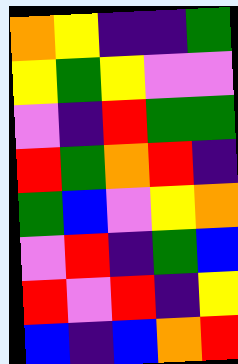[["orange", "yellow", "indigo", "indigo", "green"], ["yellow", "green", "yellow", "violet", "violet"], ["violet", "indigo", "red", "green", "green"], ["red", "green", "orange", "red", "indigo"], ["green", "blue", "violet", "yellow", "orange"], ["violet", "red", "indigo", "green", "blue"], ["red", "violet", "red", "indigo", "yellow"], ["blue", "indigo", "blue", "orange", "red"]]